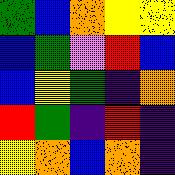[["green", "blue", "orange", "yellow", "yellow"], ["blue", "green", "violet", "red", "blue"], ["blue", "yellow", "green", "indigo", "orange"], ["red", "green", "indigo", "red", "indigo"], ["yellow", "orange", "blue", "orange", "indigo"]]